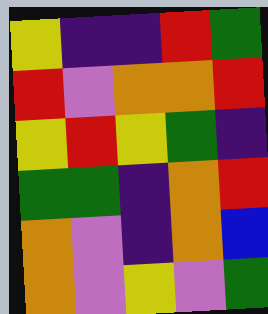[["yellow", "indigo", "indigo", "red", "green"], ["red", "violet", "orange", "orange", "red"], ["yellow", "red", "yellow", "green", "indigo"], ["green", "green", "indigo", "orange", "red"], ["orange", "violet", "indigo", "orange", "blue"], ["orange", "violet", "yellow", "violet", "green"]]